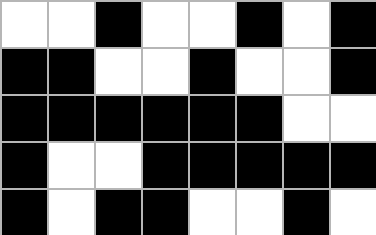[["white", "white", "black", "white", "white", "black", "white", "black"], ["black", "black", "white", "white", "black", "white", "white", "black"], ["black", "black", "black", "black", "black", "black", "white", "white"], ["black", "white", "white", "black", "black", "black", "black", "black"], ["black", "white", "black", "black", "white", "white", "black", "white"]]